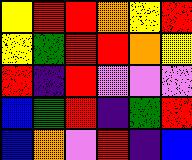[["yellow", "red", "red", "orange", "yellow", "red"], ["yellow", "green", "red", "red", "orange", "yellow"], ["red", "indigo", "red", "violet", "violet", "violet"], ["blue", "green", "red", "indigo", "green", "red"], ["blue", "orange", "violet", "red", "indigo", "blue"]]